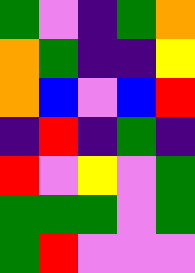[["green", "violet", "indigo", "green", "orange"], ["orange", "green", "indigo", "indigo", "yellow"], ["orange", "blue", "violet", "blue", "red"], ["indigo", "red", "indigo", "green", "indigo"], ["red", "violet", "yellow", "violet", "green"], ["green", "green", "green", "violet", "green"], ["green", "red", "violet", "violet", "violet"]]